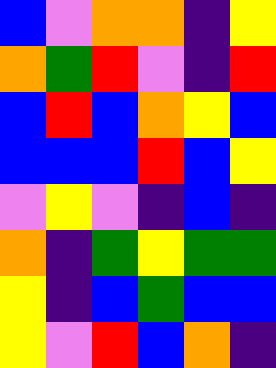[["blue", "violet", "orange", "orange", "indigo", "yellow"], ["orange", "green", "red", "violet", "indigo", "red"], ["blue", "red", "blue", "orange", "yellow", "blue"], ["blue", "blue", "blue", "red", "blue", "yellow"], ["violet", "yellow", "violet", "indigo", "blue", "indigo"], ["orange", "indigo", "green", "yellow", "green", "green"], ["yellow", "indigo", "blue", "green", "blue", "blue"], ["yellow", "violet", "red", "blue", "orange", "indigo"]]